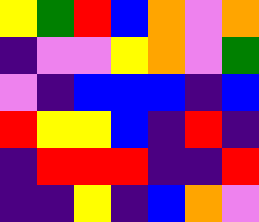[["yellow", "green", "red", "blue", "orange", "violet", "orange"], ["indigo", "violet", "violet", "yellow", "orange", "violet", "green"], ["violet", "indigo", "blue", "blue", "blue", "indigo", "blue"], ["red", "yellow", "yellow", "blue", "indigo", "red", "indigo"], ["indigo", "red", "red", "red", "indigo", "indigo", "red"], ["indigo", "indigo", "yellow", "indigo", "blue", "orange", "violet"]]